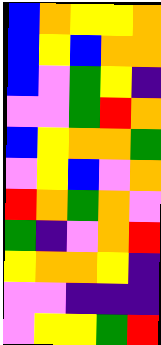[["blue", "orange", "yellow", "yellow", "orange"], ["blue", "yellow", "blue", "orange", "orange"], ["blue", "violet", "green", "yellow", "indigo"], ["violet", "violet", "green", "red", "orange"], ["blue", "yellow", "orange", "orange", "green"], ["violet", "yellow", "blue", "violet", "orange"], ["red", "orange", "green", "orange", "violet"], ["green", "indigo", "violet", "orange", "red"], ["yellow", "orange", "orange", "yellow", "indigo"], ["violet", "violet", "indigo", "indigo", "indigo"], ["violet", "yellow", "yellow", "green", "red"]]